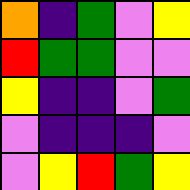[["orange", "indigo", "green", "violet", "yellow"], ["red", "green", "green", "violet", "violet"], ["yellow", "indigo", "indigo", "violet", "green"], ["violet", "indigo", "indigo", "indigo", "violet"], ["violet", "yellow", "red", "green", "yellow"]]